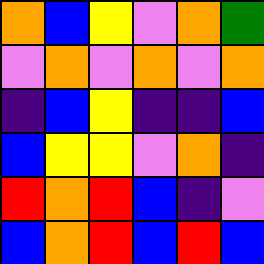[["orange", "blue", "yellow", "violet", "orange", "green"], ["violet", "orange", "violet", "orange", "violet", "orange"], ["indigo", "blue", "yellow", "indigo", "indigo", "blue"], ["blue", "yellow", "yellow", "violet", "orange", "indigo"], ["red", "orange", "red", "blue", "indigo", "violet"], ["blue", "orange", "red", "blue", "red", "blue"]]